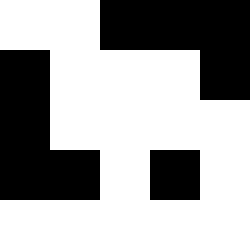[["white", "white", "black", "black", "black"], ["black", "white", "white", "white", "black"], ["black", "white", "white", "white", "white"], ["black", "black", "white", "black", "white"], ["white", "white", "white", "white", "white"]]